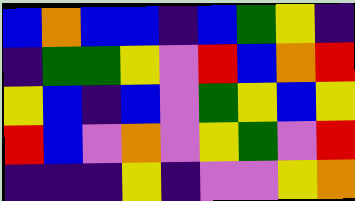[["blue", "orange", "blue", "blue", "indigo", "blue", "green", "yellow", "indigo"], ["indigo", "green", "green", "yellow", "violet", "red", "blue", "orange", "red"], ["yellow", "blue", "indigo", "blue", "violet", "green", "yellow", "blue", "yellow"], ["red", "blue", "violet", "orange", "violet", "yellow", "green", "violet", "red"], ["indigo", "indigo", "indigo", "yellow", "indigo", "violet", "violet", "yellow", "orange"]]